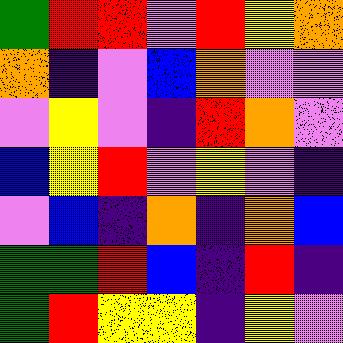[["green", "red", "red", "violet", "red", "yellow", "orange"], ["orange", "indigo", "violet", "blue", "orange", "violet", "violet"], ["violet", "yellow", "violet", "indigo", "red", "orange", "violet"], ["blue", "yellow", "red", "violet", "yellow", "violet", "indigo"], ["violet", "blue", "indigo", "orange", "indigo", "orange", "blue"], ["green", "green", "red", "blue", "indigo", "red", "indigo"], ["green", "red", "yellow", "yellow", "indigo", "yellow", "violet"]]